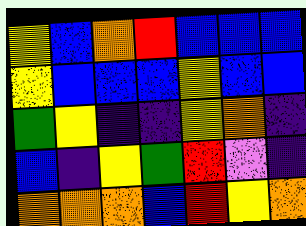[["yellow", "blue", "orange", "red", "blue", "blue", "blue"], ["yellow", "blue", "blue", "blue", "yellow", "blue", "blue"], ["green", "yellow", "indigo", "indigo", "yellow", "orange", "indigo"], ["blue", "indigo", "yellow", "green", "red", "violet", "indigo"], ["orange", "orange", "orange", "blue", "red", "yellow", "orange"]]